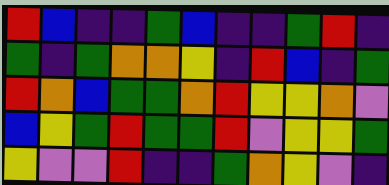[["red", "blue", "indigo", "indigo", "green", "blue", "indigo", "indigo", "green", "red", "indigo"], ["green", "indigo", "green", "orange", "orange", "yellow", "indigo", "red", "blue", "indigo", "green"], ["red", "orange", "blue", "green", "green", "orange", "red", "yellow", "yellow", "orange", "violet"], ["blue", "yellow", "green", "red", "green", "green", "red", "violet", "yellow", "yellow", "green"], ["yellow", "violet", "violet", "red", "indigo", "indigo", "green", "orange", "yellow", "violet", "indigo"]]